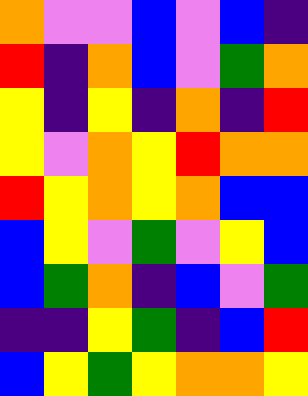[["orange", "violet", "violet", "blue", "violet", "blue", "indigo"], ["red", "indigo", "orange", "blue", "violet", "green", "orange"], ["yellow", "indigo", "yellow", "indigo", "orange", "indigo", "red"], ["yellow", "violet", "orange", "yellow", "red", "orange", "orange"], ["red", "yellow", "orange", "yellow", "orange", "blue", "blue"], ["blue", "yellow", "violet", "green", "violet", "yellow", "blue"], ["blue", "green", "orange", "indigo", "blue", "violet", "green"], ["indigo", "indigo", "yellow", "green", "indigo", "blue", "red"], ["blue", "yellow", "green", "yellow", "orange", "orange", "yellow"]]